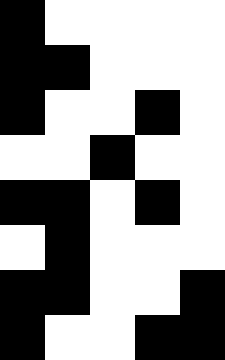[["black", "white", "white", "white", "white"], ["black", "black", "white", "white", "white"], ["black", "white", "white", "black", "white"], ["white", "white", "black", "white", "white"], ["black", "black", "white", "black", "white"], ["white", "black", "white", "white", "white"], ["black", "black", "white", "white", "black"], ["black", "white", "white", "black", "black"]]